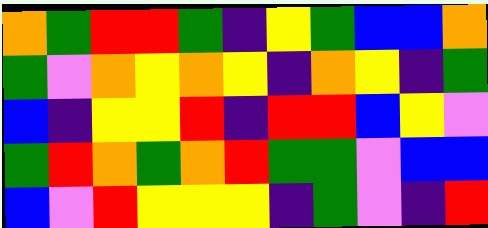[["orange", "green", "red", "red", "green", "indigo", "yellow", "green", "blue", "blue", "orange"], ["green", "violet", "orange", "yellow", "orange", "yellow", "indigo", "orange", "yellow", "indigo", "green"], ["blue", "indigo", "yellow", "yellow", "red", "indigo", "red", "red", "blue", "yellow", "violet"], ["green", "red", "orange", "green", "orange", "red", "green", "green", "violet", "blue", "blue"], ["blue", "violet", "red", "yellow", "yellow", "yellow", "indigo", "green", "violet", "indigo", "red"]]